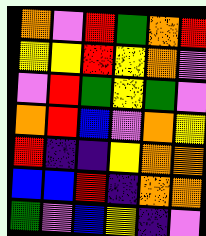[["orange", "violet", "red", "green", "orange", "red"], ["yellow", "yellow", "red", "yellow", "orange", "violet"], ["violet", "red", "green", "yellow", "green", "violet"], ["orange", "red", "blue", "violet", "orange", "yellow"], ["red", "indigo", "indigo", "yellow", "orange", "orange"], ["blue", "blue", "red", "indigo", "orange", "orange"], ["green", "violet", "blue", "yellow", "indigo", "violet"]]